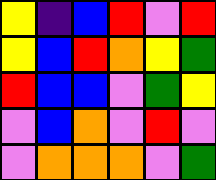[["yellow", "indigo", "blue", "red", "violet", "red"], ["yellow", "blue", "red", "orange", "yellow", "green"], ["red", "blue", "blue", "violet", "green", "yellow"], ["violet", "blue", "orange", "violet", "red", "violet"], ["violet", "orange", "orange", "orange", "violet", "green"]]